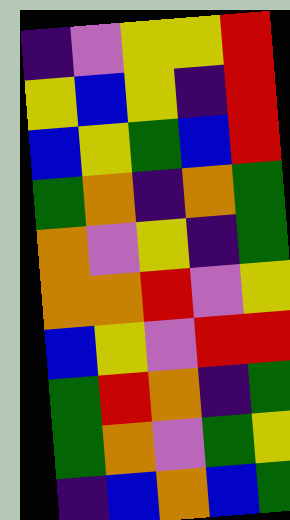[["indigo", "violet", "yellow", "yellow", "red"], ["yellow", "blue", "yellow", "indigo", "red"], ["blue", "yellow", "green", "blue", "red"], ["green", "orange", "indigo", "orange", "green"], ["orange", "violet", "yellow", "indigo", "green"], ["orange", "orange", "red", "violet", "yellow"], ["blue", "yellow", "violet", "red", "red"], ["green", "red", "orange", "indigo", "green"], ["green", "orange", "violet", "green", "yellow"], ["indigo", "blue", "orange", "blue", "green"]]